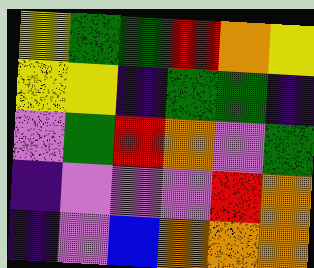[["yellow", "green", "green", "red", "orange", "yellow"], ["yellow", "yellow", "indigo", "green", "green", "indigo"], ["violet", "green", "red", "orange", "violet", "green"], ["indigo", "violet", "violet", "violet", "red", "orange"], ["indigo", "violet", "blue", "orange", "orange", "orange"]]